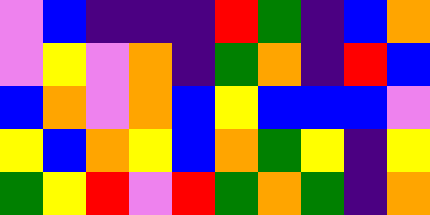[["violet", "blue", "indigo", "indigo", "indigo", "red", "green", "indigo", "blue", "orange"], ["violet", "yellow", "violet", "orange", "indigo", "green", "orange", "indigo", "red", "blue"], ["blue", "orange", "violet", "orange", "blue", "yellow", "blue", "blue", "blue", "violet"], ["yellow", "blue", "orange", "yellow", "blue", "orange", "green", "yellow", "indigo", "yellow"], ["green", "yellow", "red", "violet", "red", "green", "orange", "green", "indigo", "orange"]]